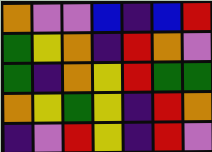[["orange", "violet", "violet", "blue", "indigo", "blue", "red"], ["green", "yellow", "orange", "indigo", "red", "orange", "violet"], ["green", "indigo", "orange", "yellow", "red", "green", "green"], ["orange", "yellow", "green", "yellow", "indigo", "red", "orange"], ["indigo", "violet", "red", "yellow", "indigo", "red", "violet"]]